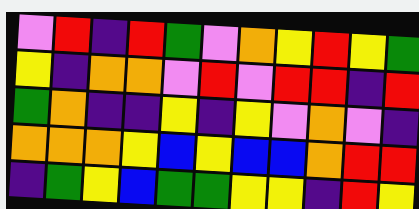[["violet", "red", "indigo", "red", "green", "violet", "orange", "yellow", "red", "yellow", "green"], ["yellow", "indigo", "orange", "orange", "violet", "red", "violet", "red", "red", "indigo", "red"], ["green", "orange", "indigo", "indigo", "yellow", "indigo", "yellow", "violet", "orange", "violet", "indigo"], ["orange", "orange", "orange", "yellow", "blue", "yellow", "blue", "blue", "orange", "red", "red"], ["indigo", "green", "yellow", "blue", "green", "green", "yellow", "yellow", "indigo", "red", "yellow"]]